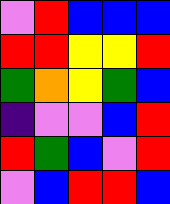[["violet", "red", "blue", "blue", "blue"], ["red", "red", "yellow", "yellow", "red"], ["green", "orange", "yellow", "green", "blue"], ["indigo", "violet", "violet", "blue", "red"], ["red", "green", "blue", "violet", "red"], ["violet", "blue", "red", "red", "blue"]]